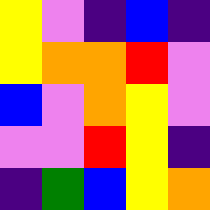[["yellow", "violet", "indigo", "blue", "indigo"], ["yellow", "orange", "orange", "red", "violet"], ["blue", "violet", "orange", "yellow", "violet"], ["violet", "violet", "red", "yellow", "indigo"], ["indigo", "green", "blue", "yellow", "orange"]]